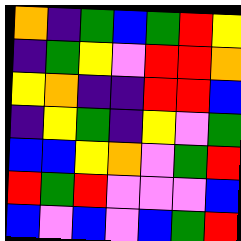[["orange", "indigo", "green", "blue", "green", "red", "yellow"], ["indigo", "green", "yellow", "violet", "red", "red", "orange"], ["yellow", "orange", "indigo", "indigo", "red", "red", "blue"], ["indigo", "yellow", "green", "indigo", "yellow", "violet", "green"], ["blue", "blue", "yellow", "orange", "violet", "green", "red"], ["red", "green", "red", "violet", "violet", "violet", "blue"], ["blue", "violet", "blue", "violet", "blue", "green", "red"]]